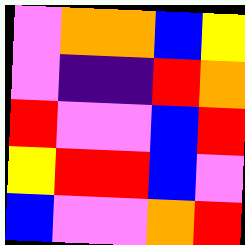[["violet", "orange", "orange", "blue", "yellow"], ["violet", "indigo", "indigo", "red", "orange"], ["red", "violet", "violet", "blue", "red"], ["yellow", "red", "red", "blue", "violet"], ["blue", "violet", "violet", "orange", "red"]]